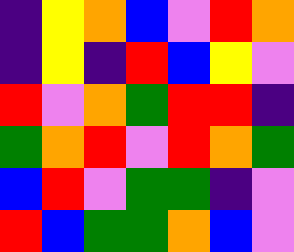[["indigo", "yellow", "orange", "blue", "violet", "red", "orange"], ["indigo", "yellow", "indigo", "red", "blue", "yellow", "violet"], ["red", "violet", "orange", "green", "red", "red", "indigo"], ["green", "orange", "red", "violet", "red", "orange", "green"], ["blue", "red", "violet", "green", "green", "indigo", "violet"], ["red", "blue", "green", "green", "orange", "blue", "violet"]]